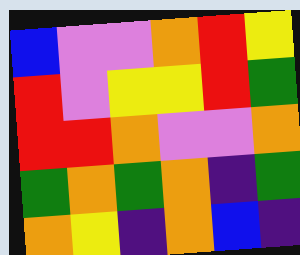[["blue", "violet", "violet", "orange", "red", "yellow"], ["red", "violet", "yellow", "yellow", "red", "green"], ["red", "red", "orange", "violet", "violet", "orange"], ["green", "orange", "green", "orange", "indigo", "green"], ["orange", "yellow", "indigo", "orange", "blue", "indigo"]]